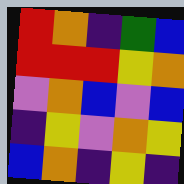[["red", "orange", "indigo", "green", "blue"], ["red", "red", "red", "yellow", "orange"], ["violet", "orange", "blue", "violet", "blue"], ["indigo", "yellow", "violet", "orange", "yellow"], ["blue", "orange", "indigo", "yellow", "indigo"]]